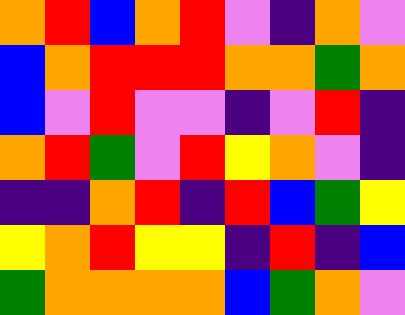[["orange", "red", "blue", "orange", "red", "violet", "indigo", "orange", "violet"], ["blue", "orange", "red", "red", "red", "orange", "orange", "green", "orange"], ["blue", "violet", "red", "violet", "violet", "indigo", "violet", "red", "indigo"], ["orange", "red", "green", "violet", "red", "yellow", "orange", "violet", "indigo"], ["indigo", "indigo", "orange", "red", "indigo", "red", "blue", "green", "yellow"], ["yellow", "orange", "red", "yellow", "yellow", "indigo", "red", "indigo", "blue"], ["green", "orange", "orange", "orange", "orange", "blue", "green", "orange", "violet"]]